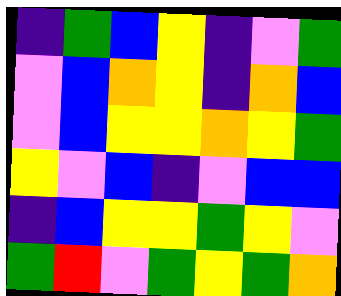[["indigo", "green", "blue", "yellow", "indigo", "violet", "green"], ["violet", "blue", "orange", "yellow", "indigo", "orange", "blue"], ["violet", "blue", "yellow", "yellow", "orange", "yellow", "green"], ["yellow", "violet", "blue", "indigo", "violet", "blue", "blue"], ["indigo", "blue", "yellow", "yellow", "green", "yellow", "violet"], ["green", "red", "violet", "green", "yellow", "green", "orange"]]